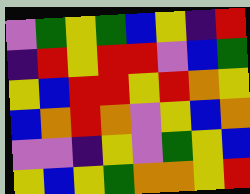[["violet", "green", "yellow", "green", "blue", "yellow", "indigo", "red"], ["indigo", "red", "yellow", "red", "red", "violet", "blue", "green"], ["yellow", "blue", "red", "red", "yellow", "red", "orange", "yellow"], ["blue", "orange", "red", "orange", "violet", "yellow", "blue", "orange"], ["violet", "violet", "indigo", "yellow", "violet", "green", "yellow", "blue"], ["yellow", "blue", "yellow", "green", "orange", "orange", "yellow", "red"]]